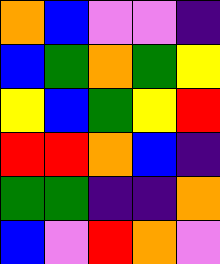[["orange", "blue", "violet", "violet", "indigo"], ["blue", "green", "orange", "green", "yellow"], ["yellow", "blue", "green", "yellow", "red"], ["red", "red", "orange", "blue", "indigo"], ["green", "green", "indigo", "indigo", "orange"], ["blue", "violet", "red", "orange", "violet"]]